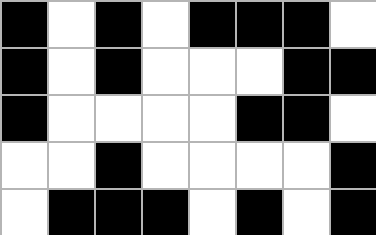[["black", "white", "black", "white", "black", "black", "black", "white"], ["black", "white", "black", "white", "white", "white", "black", "black"], ["black", "white", "white", "white", "white", "black", "black", "white"], ["white", "white", "black", "white", "white", "white", "white", "black"], ["white", "black", "black", "black", "white", "black", "white", "black"]]